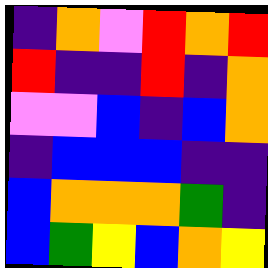[["indigo", "orange", "violet", "red", "orange", "red"], ["red", "indigo", "indigo", "red", "indigo", "orange"], ["violet", "violet", "blue", "indigo", "blue", "orange"], ["indigo", "blue", "blue", "blue", "indigo", "indigo"], ["blue", "orange", "orange", "orange", "green", "indigo"], ["blue", "green", "yellow", "blue", "orange", "yellow"]]